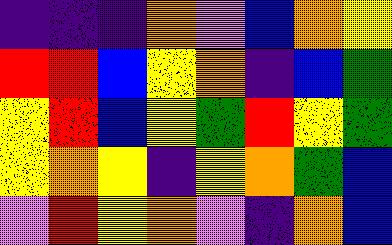[["indigo", "indigo", "indigo", "orange", "violet", "blue", "orange", "yellow"], ["red", "red", "blue", "yellow", "orange", "indigo", "blue", "green"], ["yellow", "red", "blue", "yellow", "green", "red", "yellow", "green"], ["yellow", "orange", "yellow", "indigo", "yellow", "orange", "green", "blue"], ["violet", "red", "yellow", "orange", "violet", "indigo", "orange", "blue"]]